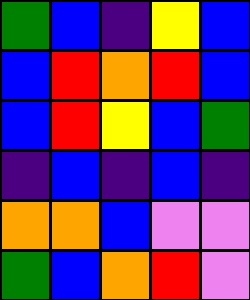[["green", "blue", "indigo", "yellow", "blue"], ["blue", "red", "orange", "red", "blue"], ["blue", "red", "yellow", "blue", "green"], ["indigo", "blue", "indigo", "blue", "indigo"], ["orange", "orange", "blue", "violet", "violet"], ["green", "blue", "orange", "red", "violet"]]